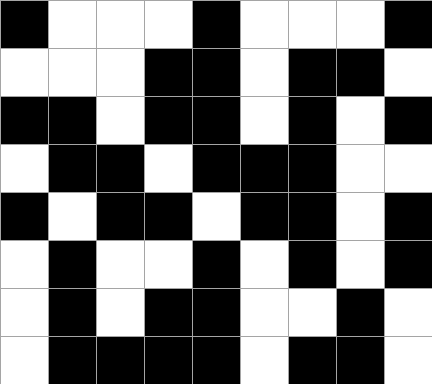[["black", "white", "white", "white", "black", "white", "white", "white", "black"], ["white", "white", "white", "black", "black", "white", "black", "black", "white"], ["black", "black", "white", "black", "black", "white", "black", "white", "black"], ["white", "black", "black", "white", "black", "black", "black", "white", "white"], ["black", "white", "black", "black", "white", "black", "black", "white", "black"], ["white", "black", "white", "white", "black", "white", "black", "white", "black"], ["white", "black", "white", "black", "black", "white", "white", "black", "white"], ["white", "black", "black", "black", "black", "white", "black", "black", "white"]]